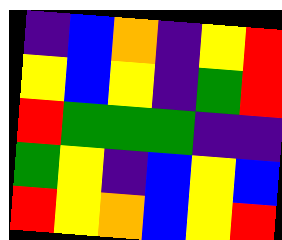[["indigo", "blue", "orange", "indigo", "yellow", "red"], ["yellow", "blue", "yellow", "indigo", "green", "red"], ["red", "green", "green", "green", "indigo", "indigo"], ["green", "yellow", "indigo", "blue", "yellow", "blue"], ["red", "yellow", "orange", "blue", "yellow", "red"]]